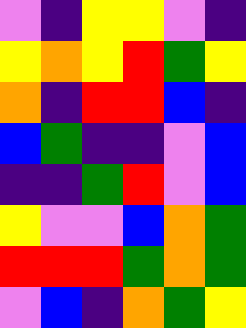[["violet", "indigo", "yellow", "yellow", "violet", "indigo"], ["yellow", "orange", "yellow", "red", "green", "yellow"], ["orange", "indigo", "red", "red", "blue", "indigo"], ["blue", "green", "indigo", "indigo", "violet", "blue"], ["indigo", "indigo", "green", "red", "violet", "blue"], ["yellow", "violet", "violet", "blue", "orange", "green"], ["red", "red", "red", "green", "orange", "green"], ["violet", "blue", "indigo", "orange", "green", "yellow"]]